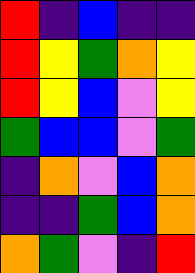[["red", "indigo", "blue", "indigo", "indigo"], ["red", "yellow", "green", "orange", "yellow"], ["red", "yellow", "blue", "violet", "yellow"], ["green", "blue", "blue", "violet", "green"], ["indigo", "orange", "violet", "blue", "orange"], ["indigo", "indigo", "green", "blue", "orange"], ["orange", "green", "violet", "indigo", "red"]]